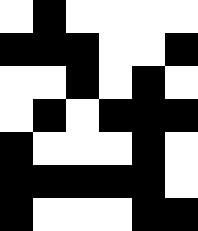[["white", "black", "white", "white", "white", "white"], ["black", "black", "black", "white", "white", "black"], ["white", "white", "black", "white", "black", "white"], ["white", "black", "white", "black", "black", "black"], ["black", "white", "white", "white", "black", "white"], ["black", "black", "black", "black", "black", "white"], ["black", "white", "white", "white", "black", "black"]]